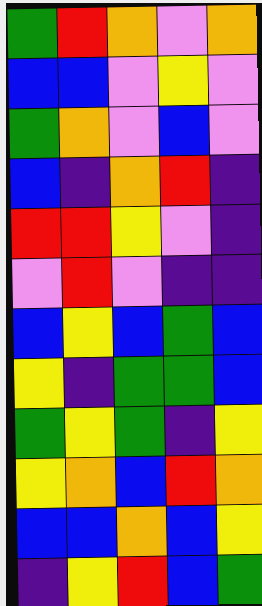[["green", "red", "orange", "violet", "orange"], ["blue", "blue", "violet", "yellow", "violet"], ["green", "orange", "violet", "blue", "violet"], ["blue", "indigo", "orange", "red", "indigo"], ["red", "red", "yellow", "violet", "indigo"], ["violet", "red", "violet", "indigo", "indigo"], ["blue", "yellow", "blue", "green", "blue"], ["yellow", "indigo", "green", "green", "blue"], ["green", "yellow", "green", "indigo", "yellow"], ["yellow", "orange", "blue", "red", "orange"], ["blue", "blue", "orange", "blue", "yellow"], ["indigo", "yellow", "red", "blue", "green"]]